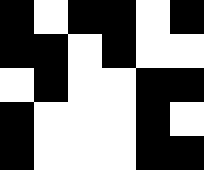[["black", "white", "black", "black", "white", "black"], ["black", "black", "white", "black", "white", "white"], ["white", "black", "white", "white", "black", "black"], ["black", "white", "white", "white", "black", "white"], ["black", "white", "white", "white", "black", "black"]]